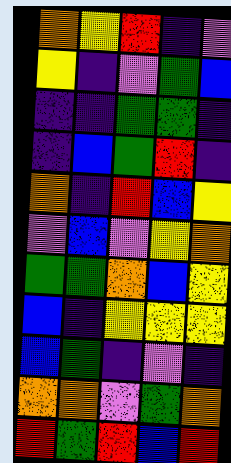[["orange", "yellow", "red", "indigo", "violet"], ["yellow", "indigo", "violet", "green", "blue"], ["indigo", "indigo", "green", "green", "indigo"], ["indigo", "blue", "green", "red", "indigo"], ["orange", "indigo", "red", "blue", "yellow"], ["violet", "blue", "violet", "yellow", "orange"], ["green", "green", "orange", "blue", "yellow"], ["blue", "indigo", "yellow", "yellow", "yellow"], ["blue", "green", "indigo", "violet", "indigo"], ["orange", "orange", "violet", "green", "orange"], ["red", "green", "red", "blue", "red"]]